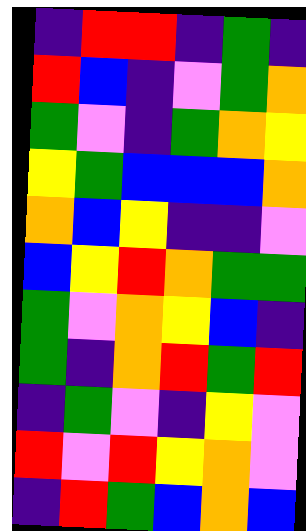[["indigo", "red", "red", "indigo", "green", "indigo"], ["red", "blue", "indigo", "violet", "green", "orange"], ["green", "violet", "indigo", "green", "orange", "yellow"], ["yellow", "green", "blue", "blue", "blue", "orange"], ["orange", "blue", "yellow", "indigo", "indigo", "violet"], ["blue", "yellow", "red", "orange", "green", "green"], ["green", "violet", "orange", "yellow", "blue", "indigo"], ["green", "indigo", "orange", "red", "green", "red"], ["indigo", "green", "violet", "indigo", "yellow", "violet"], ["red", "violet", "red", "yellow", "orange", "violet"], ["indigo", "red", "green", "blue", "orange", "blue"]]